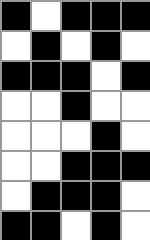[["black", "white", "black", "black", "black"], ["white", "black", "white", "black", "white"], ["black", "black", "black", "white", "black"], ["white", "white", "black", "white", "white"], ["white", "white", "white", "black", "white"], ["white", "white", "black", "black", "black"], ["white", "black", "black", "black", "white"], ["black", "black", "white", "black", "white"]]